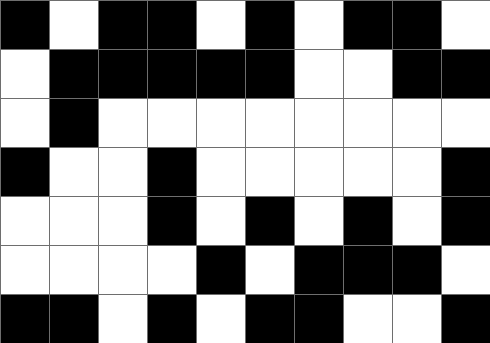[["black", "white", "black", "black", "white", "black", "white", "black", "black", "white"], ["white", "black", "black", "black", "black", "black", "white", "white", "black", "black"], ["white", "black", "white", "white", "white", "white", "white", "white", "white", "white"], ["black", "white", "white", "black", "white", "white", "white", "white", "white", "black"], ["white", "white", "white", "black", "white", "black", "white", "black", "white", "black"], ["white", "white", "white", "white", "black", "white", "black", "black", "black", "white"], ["black", "black", "white", "black", "white", "black", "black", "white", "white", "black"]]